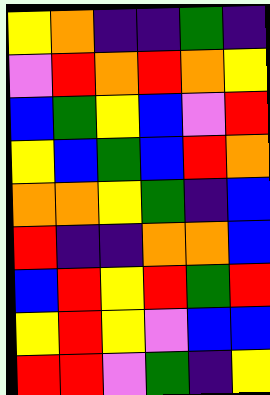[["yellow", "orange", "indigo", "indigo", "green", "indigo"], ["violet", "red", "orange", "red", "orange", "yellow"], ["blue", "green", "yellow", "blue", "violet", "red"], ["yellow", "blue", "green", "blue", "red", "orange"], ["orange", "orange", "yellow", "green", "indigo", "blue"], ["red", "indigo", "indigo", "orange", "orange", "blue"], ["blue", "red", "yellow", "red", "green", "red"], ["yellow", "red", "yellow", "violet", "blue", "blue"], ["red", "red", "violet", "green", "indigo", "yellow"]]